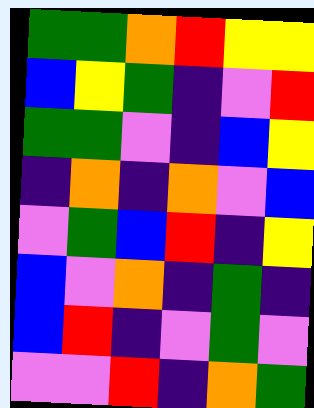[["green", "green", "orange", "red", "yellow", "yellow"], ["blue", "yellow", "green", "indigo", "violet", "red"], ["green", "green", "violet", "indigo", "blue", "yellow"], ["indigo", "orange", "indigo", "orange", "violet", "blue"], ["violet", "green", "blue", "red", "indigo", "yellow"], ["blue", "violet", "orange", "indigo", "green", "indigo"], ["blue", "red", "indigo", "violet", "green", "violet"], ["violet", "violet", "red", "indigo", "orange", "green"]]